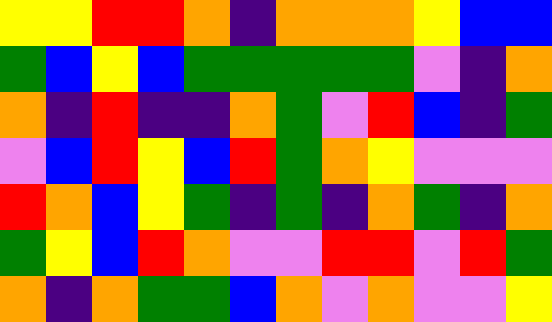[["yellow", "yellow", "red", "red", "orange", "indigo", "orange", "orange", "orange", "yellow", "blue", "blue"], ["green", "blue", "yellow", "blue", "green", "green", "green", "green", "green", "violet", "indigo", "orange"], ["orange", "indigo", "red", "indigo", "indigo", "orange", "green", "violet", "red", "blue", "indigo", "green"], ["violet", "blue", "red", "yellow", "blue", "red", "green", "orange", "yellow", "violet", "violet", "violet"], ["red", "orange", "blue", "yellow", "green", "indigo", "green", "indigo", "orange", "green", "indigo", "orange"], ["green", "yellow", "blue", "red", "orange", "violet", "violet", "red", "red", "violet", "red", "green"], ["orange", "indigo", "orange", "green", "green", "blue", "orange", "violet", "orange", "violet", "violet", "yellow"]]